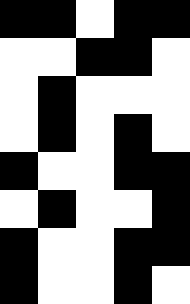[["black", "black", "white", "black", "black"], ["white", "white", "black", "black", "white"], ["white", "black", "white", "white", "white"], ["white", "black", "white", "black", "white"], ["black", "white", "white", "black", "black"], ["white", "black", "white", "white", "black"], ["black", "white", "white", "black", "black"], ["black", "white", "white", "black", "white"]]